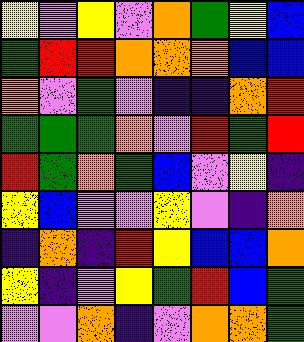[["yellow", "violet", "yellow", "violet", "orange", "green", "yellow", "blue"], ["green", "red", "red", "orange", "orange", "orange", "blue", "blue"], ["orange", "violet", "green", "violet", "indigo", "indigo", "orange", "red"], ["green", "green", "green", "orange", "violet", "red", "green", "red"], ["red", "green", "orange", "green", "blue", "violet", "yellow", "indigo"], ["yellow", "blue", "violet", "violet", "yellow", "violet", "indigo", "orange"], ["indigo", "orange", "indigo", "red", "yellow", "blue", "blue", "orange"], ["yellow", "indigo", "violet", "yellow", "green", "red", "blue", "green"], ["violet", "violet", "orange", "indigo", "violet", "orange", "orange", "green"]]